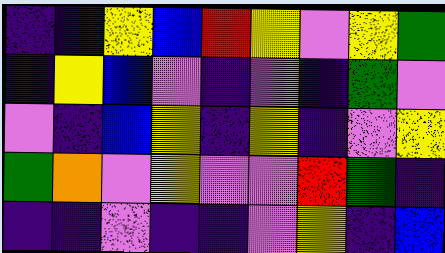[["indigo", "indigo", "yellow", "blue", "red", "yellow", "violet", "yellow", "green"], ["indigo", "yellow", "blue", "violet", "indigo", "violet", "indigo", "green", "violet"], ["violet", "indigo", "blue", "yellow", "indigo", "yellow", "indigo", "violet", "yellow"], ["green", "orange", "violet", "yellow", "violet", "violet", "red", "green", "indigo"], ["indigo", "indigo", "violet", "indigo", "indigo", "violet", "yellow", "indigo", "blue"]]